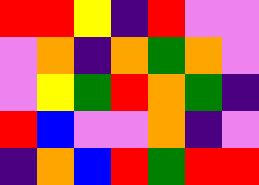[["red", "red", "yellow", "indigo", "red", "violet", "violet"], ["violet", "orange", "indigo", "orange", "green", "orange", "violet"], ["violet", "yellow", "green", "red", "orange", "green", "indigo"], ["red", "blue", "violet", "violet", "orange", "indigo", "violet"], ["indigo", "orange", "blue", "red", "green", "red", "red"]]